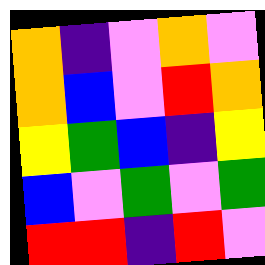[["orange", "indigo", "violet", "orange", "violet"], ["orange", "blue", "violet", "red", "orange"], ["yellow", "green", "blue", "indigo", "yellow"], ["blue", "violet", "green", "violet", "green"], ["red", "red", "indigo", "red", "violet"]]